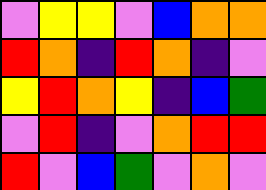[["violet", "yellow", "yellow", "violet", "blue", "orange", "orange"], ["red", "orange", "indigo", "red", "orange", "indigo", "violet"], ["yellow", "red", "orange", "yellow", "indigo", "blue", "green"], ["violet", "red", "indigo", "violet", "orange", "red", "red"], ["red", "violet", "blue", "green", "violet", "orange", "violet"]]